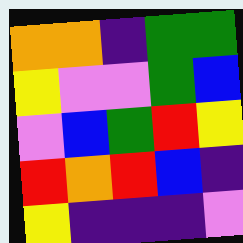[["orange", "orange", "indigo", "green", "green"], ["yellow", "violet", "violet", "green", "blue"], ["violet", "blue", "green", "red", "yellow"], ["red", "orange", "red", "blue", "indigo"], ["yellow", "indigo", "indigo", "indigo", "violet"]]